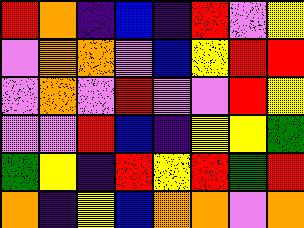[["red", "orange", "indigo", "blue", "indigo", "red", "violet", "yellow"], ["violet", "orange", "orange", "violet", "blue", "yellow", "red", "red"], ["violet", "orange", "violet", "red", "violet", "violet", "red", "yellow"], ["violet", "violet", "red", "blue", "indigo", "yellow", "yellow", "green"], ["green", "yellow", "indigo", "red", "yellow", "red", "green", "red"], ["orange", "indigo", "yellow", "blue", "orange", "orange", "violet", "orange"]]